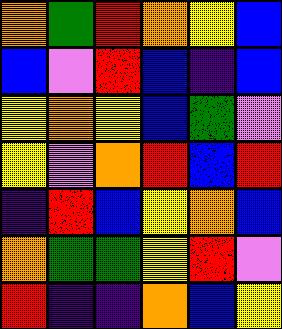[["orange", "green", "red", "orange", "yellow", "blue"], ["blue", "violet", "red", "blue", "indigo", "blue"], ["yellow", "orange", "yellow", "blue", "green", "violet"], ["yellow", "violet", "orange", "red", "blue", "red"], ["indigo", "red", "blue", "yellow", "orange", "blue"], ["orange", "green", "green", "yellow", "red", "violet"], ["red", "indigo", "indigo", "orange", "blue", "yellow"]]